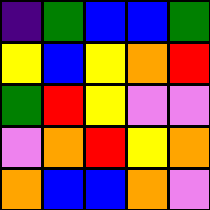[["indigo", "green", "blue", "blue", "green"], ["yellow", "blue", "yellow", "orange", "red"], ["green", "red", "yellow", "violet", "violet"], ["violet", "orange", "red", "yellow", "orange"], ["orange", "blue", "blue", "orange", "violet"]]